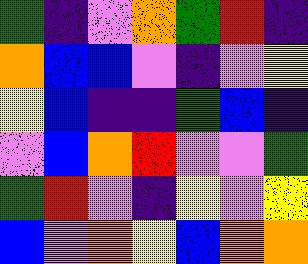[["green", "indigo", "violet", "orange", "green", "red", "indigo"], ["orange", "blue", "blue", "violet", "indigo", "violet", "yellow"], ["yellow", "blue", "indigo", "indigo", "green", "blue", "indigo"], ["violet", "blue", "orange", "red", "violet", "violet", "green"], ["green", "red", "violet", "indigo", "yellow", "violet", "yellow"], ["blue", "violet", "orange", "yellow", "blue", "orange", "orange"]]